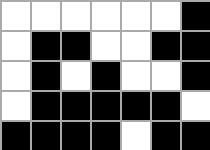[["white", "white", "white", "white", "white", "white", "black"], ["white", "black", "black", "white", "white", "black", "black"], ["white", "black", "white", "black", "white", "white", "black"], ["white", "black", "black", "black", "black", "black", "white"], ["black", "black", "black", "black", "white", "black", "black"]]